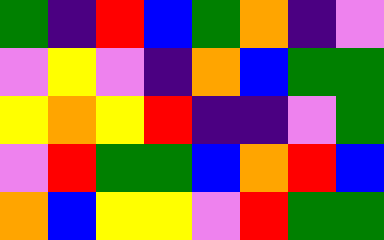[["green", "indigo", "red", "blue", "green", "orange", "indigo", "violet"], ["violet", "yellow", "violet", "indigo", "orange", "blue", "green", "green"], ["yellow", "orange", "yellow", "red", "indigo", "indigo", "violet", "green"], ["violet", "red", "green", "green", "blue", "orange", "red", "blue"], ["orange", "blue", "yellow", "yellow", "violet", "red", "green", "green"]]